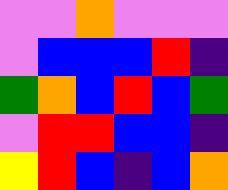[["violet", "violet", "orange", "violet", "violet", "violet"], ["violet", "blue", "blue", "blue", "red", "indigo"], ["green", "orange", "blue", "red", "blue", "green"], ["violet", "red", "red", "blue", "blue", "indigo"], ["yellow", "red", "blue", "indigo", "blue", "orange"]]